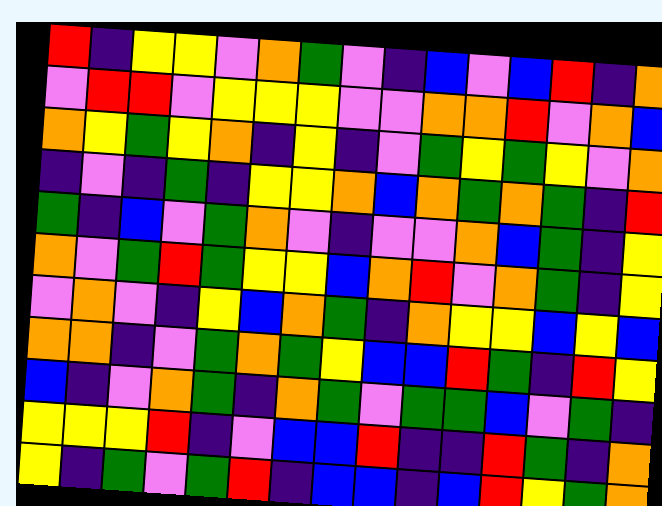[["red", "indigo", "yellow", "yellow", "violet", "orange", "green", "violet", "indigo", "blue", "violet", "blue", "red", "indigo", "orange"], ["violet", "red", "red", "violet", "yellow", "yellow", "yellow", "violet", "violet", "orange", "orange", "red", "violet", "orange", "blue"], ["orange", "yellow", "green", "yellow", "orange", "indigo", "yellow", "indigo", "violet", "green", "yellow", "green", "yellow", "violet", "orange"], ["indigo", "violet", "indigo", "green", "indigo", "yellow", "yellow", "orange", "blue", "orange", "green", "orange", "green", "indigo", "red"], ["green", "indigo", "blue", "violet", "green", "orange", "violet", "indigo", "violet", "violet", "orange", "blue", "green", "indigo", "yellow"], ["orange", "violet", "green", "red", "green", "yellow", "yellow", "blue", "orange", "red", "violet", "orange", "green", "indigo", "yellow"], ["violet", "orange", "violet", "indigo", "yellow", "blue", "orange", "green", "indigo", "orange", "yellow", "yellow", "blue", "yellow", "blue"], ["orange", "orange", "indigo", "violet", "green", "orange", "green", "yellow", "blue", "blue", "red", "green", "indigo", "red", "yellow"], ["blue", "indigo", "violet", "orange", "green", "indigo", "orange", "green", "violet", "green", "green", "blue", "violet", "green", "indigo"], ["yellow", "yellow", "yellow", "red", "indigo", "violet", "blue", "blue", "red", "indigo", "indigo", "red", "green", "indigo", "orange"], ["yellow", "indigo", "green", "violet", "green", "red", "indigo", "blue", "blue", "indigo", "blue", "red", "yellow", "green", "orange"]]